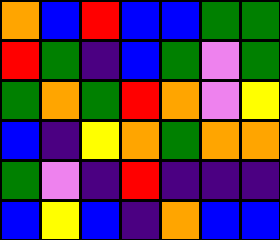[["orange", "blue", "red", "blue", "blue", "green", "green"], ["red", "green", "indigo", "blue", "green", "violet", "green"], ["green", "orange", "green", "red", "orange", "violet", "yellow"], ["blue", "indigo", "yellow", "orange", "green", "orange", "orange"], ["green", "violet", "indigo", "red", "indigo", "indigo", "indigo"], ["blue", "yellow", "blue", "indigo", "orange", "blue", "blue"]]